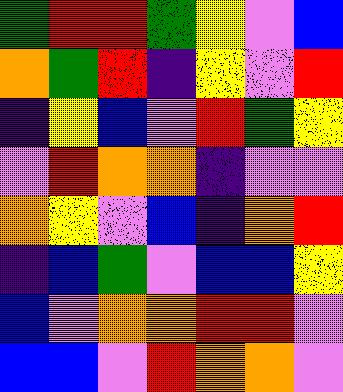[["green", "red", "red", "green", "yellow", "violet", "blue"], ["orange", "green", "red", "indigo", "yellow", "violet", "red"], ["indigo", "yellow", "blue", "violet", "red", "green", "yellow"], ["violet", "red", "orange", "orange", "indigo", "violet", "violet"], ["orange", "yellow", "violet", "blue", "indigo", "orange", "red"], ["indigo", "blue", "green", "violet", "blue", "blue", "yellow"], ["blue", "violet", "orange", "orange", "red", "red", "violet"], ["blue", "blue", "violet", "red", "orange", "orange", "violet"]]